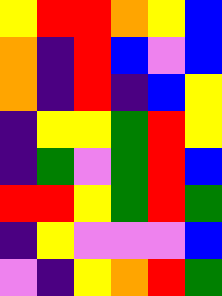[["yellow", "red", "red", "orange", "yellow", "blue"], ["orange", "indigo", "red", "blue", "violet", "blue"], ["orange", "indigo", "red", "indigo", "blue", "yellow"], ["indigo", "yellow", "yellow", "green", "red", "yellow"], ["indigo", "green", "violet", "green", "red", "blue"], ["red", "red", "yellow", "green", "red", "green"], ["indigo", "yellow", "violet", "violet", "violet", "blue"], ["violet", "indigo", "yellow", "orange", "red", "green"]]